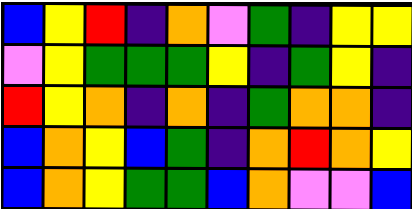[["blue", "yellow", "red", "indigo", "orange", "violet", "green", "indigo", "yellow", "yellow"], ["violet", "yellow", "green", "green", "green", "yellow", "indigo", "green", "yellow", "indigo"], ["red", "yellow", "orange", "indigo", "orange", "indigo", "green", "orange", "orange", "indigo"], ["blue", "orange", "yellow", "blue", "green", "indigo", "orange", "red", "orange", "yellow"], ["blue", "orange", "yellow", "green", "green", "blue", "orange", "violet", "violet", "blue"]]